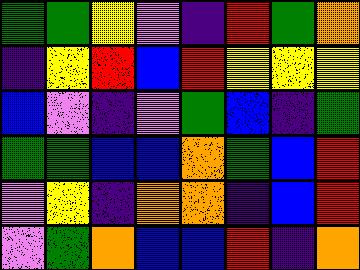[["green", "green", "yellow", "violet", "indigo", "red", "green", "orange"], ["indigo", "yellow", "red", "blue", "red", "yellow", "yellow", "yellow"], ["blue", "violet", "indigo", "violet", "green", "blue", "indigo", "green"], ["green", "green", "blue", "blue", "orange", "green", "blue", "red"], ["violet", "yellow", "indigo", "orange", "orange", "indigo", "blue", "red"], ["violet", "green", "orange", "blue", "blue", "red", "indigo", "orange"]]